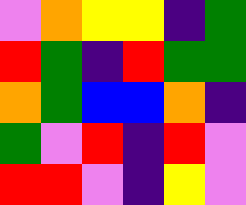[["violet", "orange", "yellow", "yellow", "indigo", "green"], ["red", "green", "indigo", "red", "green", "green"], ["orange", "green", "blue", "blue", "orange", "indigo"], ["green", "violet", "red", "indigo", "red", "violet"], ["red", "red", "violet", "indigo", "yellow", "violet"]]